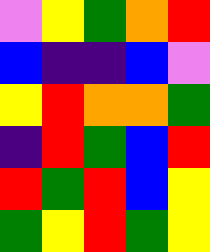[["violet", "yellow", "green", "orange", "red"], ["blue", "indigo", "indigo", "blue", "violet"], ["yellow", "red", "orange", "orange", "green"], ["indigo", "red", "green", "blue", "red"], ["red", "green", "red", "blue", "yellow"], ["green", "yellow", "red", "green", "yellow"]]